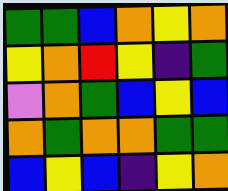[["green", "green", "blue", "orange", "yellow", "orange"], ["yellow", "orange", "red", "yellow", "indigo", "green"], ["violet", "orange", "green", "blue", "yellow", "blue"], ["orange", "green", "orange", "orange", "green", "green"], ["blue", "yellow", "blue", "indigo", "yellow", "orange"]]